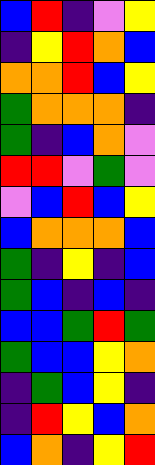[["blue", "red", "indigo", "violet", "yellow"], ["indigo", "yellow", "red", "orange", "blue"], ["orange", "orange", "red", "blue", "yellow"], ["green", "orange", "orange", "orange", "indigo"], ["green", "indigo", "blue", "orange", "violet"], ["red", "red", "violet", "green", "violet"], ["violet", "blue", "red", "blue", "yellow"], ["blue", "orange", "orange", "orange", "blue"], ["green", "indigo", "yellow", "indigo", "blue"], ["green", "blue", "indigo", "blue", "indigo"], ["blue", "blue", "green", "red", "green"], ["green", "blue", "blue", "yellow", "orange"], ["indigo", "green", "blue", "yellow", "indigo"], ["indigo", "red", "yellow", "blue", "orange"], ["blue", "orange", "indigo", "yellow", "red"]]